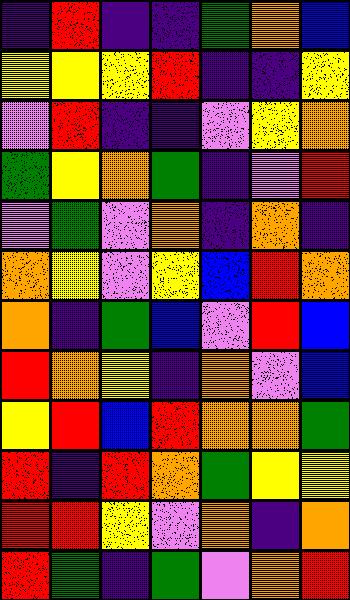[["indigo", "red", "indigo", "indigo", "green", "orange", "blue"], ["yellow", "yellow", "yellow", "red", "indigo", "indigo", "yellow"], ["violet", "red", "indigo", "indigo", "violet", "yellow", "orange"], ["green", "yellow", "orange", "green", "indigo", "violet", "red"], ["violet", "green", "violet", "orange", "indigo", "orange", "indigo"], ["orange", "yellow", "violet", "yellow", "blue", "red", "orange"], ["orange", "indigo", "green", "blue", "violet", "red", "blue"], ["red", "orange", "yellow", "indigo", "orange", "violet", "blue"], ["yellow", "red", "blue", "red", "orange", "orange", "green"], ["red", "indigo", "red", "orange", "green", "yellow", "yellow"], ["red", "red", "yellow", "violet", "orange", "indigo", "orange"], ["red", "green", "indigo", "green", "violet", "orange", "red"]]